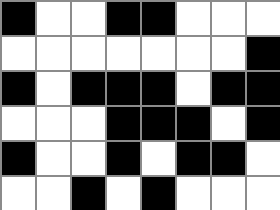[["black", "white", "white", "black", "black", "white", "white", "white"], ["white", "white", "white", "white", "white", "white", "white", "black"], ["black", "white", "black", "black", "black", "white", "black", "black"], ["white", "white", "white", "black", "black", "black", "white", "black"], ["black", "white", "white", "black", "white", "black", "black", "white"], ["white", "white", "black", "white", "black", "white", "white", "white"]]